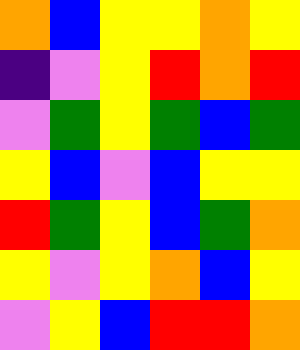[["orange", "blue", "yellow", "yellow", "orange", "yellow"], ["indigo", "violet", "yellow", "red", "orange", "red"], ["violet", "green", "yellow", "green", "blue", "green"], ["yellow", "blue", "violet", "blue", "yellow", "yellow"], ["red", "green", "yellow", "blue", "green", "orange"], ["yellow", "violet", "yellow", "orange", "blue", "yellow"], ["violet", "yellow", "blue", "red", "red", "orange"]]